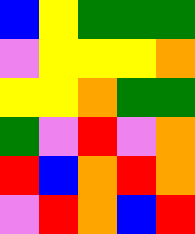[["blue", "yellow", "green", "green", "green"], ["violet", "yellow", "yellow", "yellow", "orange"], ["yellow", "yellow", "orange", "green", "green"], ["green", "violet", "red", "violet", "orange"], ["red", "blue", "orange", "red", "orange"], ["violet", "red", "orange", "blue", "red"]]